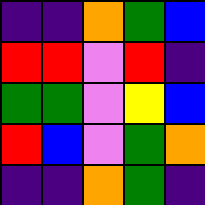[["indigo", "indigo", "orange", "green", "blue"], ["red", "red", "violet", "red", "indigo"], ["green", "green", "violet", "yellow", "blue"], ["red", "blue", "violet", "green", "orange"], ["indigo", "indigo", "orange", "green", "indigo"]]